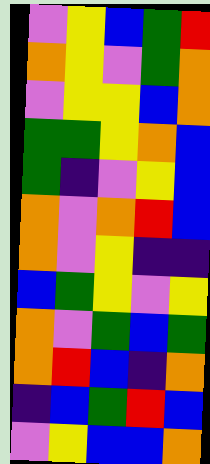[["violet", "yellow", "blue", "green", "red"], ["orange", "yellow", "violet", "green", "orange"], ["violet", "yellow", "yellow", "blue", "orange"], ["green", "green", "yellow", "orange", "blue"], ["green", "indigo", "violet", "yellow", "blue"], ["orange", "violet", "orange", "red", "blue"], ["orange", "violet", "yellow", "indigo", "indigo"], ["blue", "green", "yellow", "violet", "yellow"], ["orange", "violet", "green", "blue", "green"], ["orange", "red", "blue", "indigo", "orange"], ["indigo", "blue", "green", "red", "blue"], ["violet", "yellow", "blue", "blue", "orange"]]